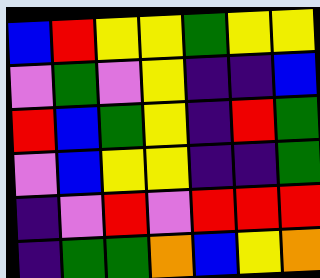[["blue", "red", "yellow", "yellow", "green", "yellow", "yellow"], ["violet", "green", "violet", "yellow", "indigo", "indigo", "blue"], ["red", "blue", "green", "yellow", "indigo", "red", "green"], ["violet", "blue", "yellow", "yellow", "indigo", "indigo", "green"], ["indigo", "violet", "red", "violet", "red", "red", "red"], ["indigo", "green", "green", "orange", "blue", "yellow", "orange"]]